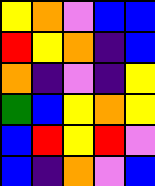[["yellow", "orange", "violet", "blue", "blue"], ["red", "yellow", "orange", "indigo", "blue"], ["orange", "indigo", "violet", "indigo", "yellow"], ["green", "blue", "yellow", "orange", "yellow"], ["blue", "red", "yellow", "red", "violet"], ["blue", "indigo", "orange", "violet", "blue"]]